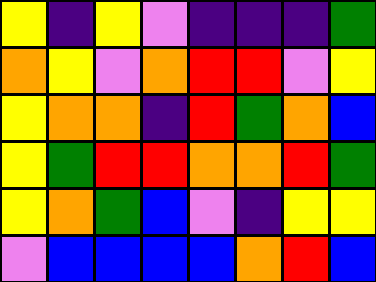[["yellow", "indigo", "yellow", "violet", "indigo", "indigo", "indigo", "green"], ["orange", "yellow", "violet", "orange", "red", "red", "violet", "yellow"], ["yellow", "orange", "orange", "indigo", "red", "green", "orange", "blue"], ["yellow", "green", "red", "red", "orange", "orange", "red", "green"], ["yellow", "orange", "green", "blue", "violet", "indigo", "yellow", "yellow"], ["violet", "blue", "blue", "blue", "blue", "orange", "red", "blue"]]